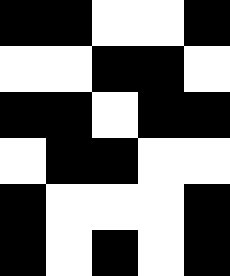[["black", "black", "white", "white", "black"], ["white", "white", "black", "black", "white"], ["black", "black", "white", "black", "black"], ["white", "black", "black", "white", "white"], ["black", "white", "white", "white", "black"], ["black", "white", "black", "white", "black"]]